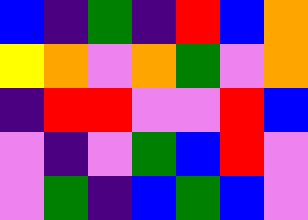[["blue", "indigo", "green", "indigo", "red", "blue", "orange"], ["yellow", "orange", "violet", "orange", "green", "violet", "orange"], ["indigo", "red", "red", "violet", "violet", "red", "blue"], ["violet", "indigo", "violet", "green", "blue", "red", "violet"], ["violet", "green", "indigo", "blue", "green", "blue", "violet"]]